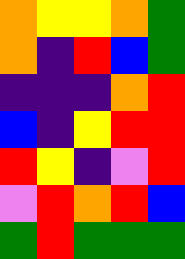[["orange", "yellow", "yellow", "orange", "green"], ["orange", "indigo", "red", "blue", "green"], ["indigo", "indigo", "indigo", "orange", "red"], ["blue", "indigo", "yellow", "red", "red"], ["red", "yellow", "indigo", "violet", "red"], ["violet", "red", "orange", "red", "blue"], ["green", "red", "green", "green", "green"]]